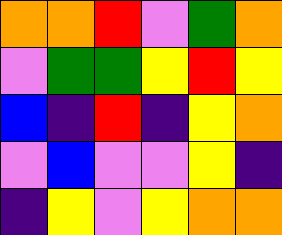[["orange", "orange", "red", "violet", "green", "orange"], ["violet", "green", "green", "yellow", "red", "yellow"], ["blue", "indigo", "red", "indigo", "yellow", "orange"], ["violet", "blue", "violet", "violet", "yellow", "indigo"], ["indigo", "yellow", "violet", "yellow", "orange", "orange"]]